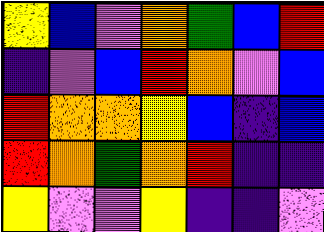[["yellow", "blue", "violet", "orange", "green", "blue", "red"], ["indigo", "violet", "blue", "red", "orange", "violet", "blue"], ["red", "orange", "orange", "yellow", "blue", "indigo", "blue"], ["red", "orange", "green", "orange", "red", "indigo", "indigo"], ["yellow", "violet", "violet", "yellow", "indigo", "indigo", "violet"]]